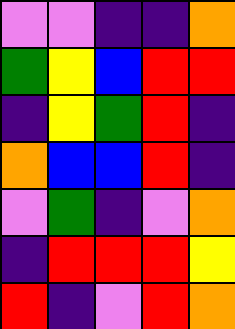[["violet", "violet", "indigo", "indigo", "orange"], ["green", "yellow", "blue", "red", "red"], ["indigo", "yellow", "green", "red", "indigo"], ["orange", "blue", "blue", "red", "indigo"], ["violet", "green", "indigo", "violet", "orange"], ["indigo", "red", "red", "red", "yellow"], ["red", "indigo", "violet", "red", "orange"]]